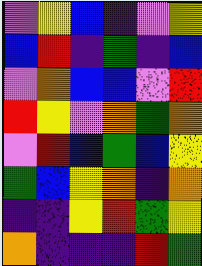[["violet", "yellow", "blue", "indigo", "violet", "yellow"], ["blue", "red", "indigo", "green", "indigo", "blue"], ["violet", "orange", "blue", "blue", "violet", "red"], ["red", "yellow", "violet", "orange", "green", "orange"], ["violet", "red", "blue", "green", "blue", "yellow"], ["green", "blue", "yellow", "orange", "indigo", "orange"], ["indigo", "indigo", "yellow", "red", "green", "yellow"], ["orange", "indigo", "indigo", "indigo", "red", "green"]]